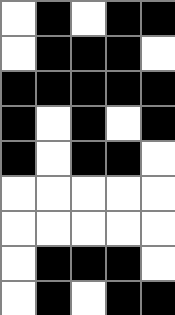[["white", "black", "white", "black", "black"], ["white", "black", "black", "black", "white"], ["black", "black", "black", "black", "black"], ["black", "white", "black", "white", "black"], ["black", "white", "black", "black", "white"], ["white", "white", "white", "white", "white"], ["white", "white", "white", "white", "white"], ["white", "black", "black", "black", "white"], ["white", "black", "white", "black", "black"]]